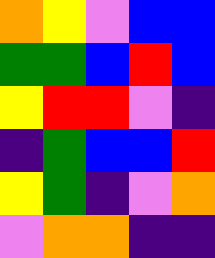[["orange", "yellow", "violet", "blue", "blue"], ["green", "green", "blue", "red", "blue"], ["yellow", "red", "red", "violet", "indigo"], ["indigo", "green", "blue", "blue", "red"], ["yellow", "green", "indigo", "violet", "orange"], ["violet", "orange", "orange", "indigo", "indigo"]]